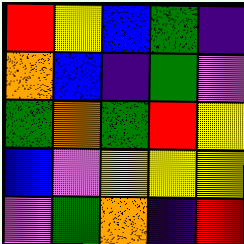[["red", "yellow", "blue", "green", "indigo"], ["orange", "blue", "indigo", "green", "violet"], ["green", "orange", "green", "red", "yellow"], ["blue", "violet", "yellow", "yellow", "yellow"], ["violet", "green", "orange", "indigo", "red"]]